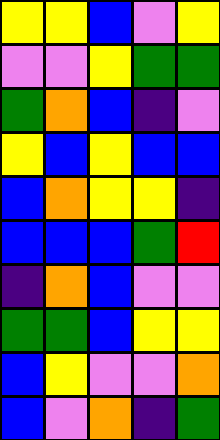[["yellow", "yellow", "blue", "violet", "yellow"], ["violet", "violet", "yellow", "green", "green"], ["green", "orange", "blue", "indigo", "violet"], ["yellow", "blue", "yellow", "blue", "blue"], ["blue", "orange", "yellow", "yellow", "indigo"], ["blue", "blue", "blue", "green", "red"], ["indigo", "orange", "blue", "violet", "violet"], ["green", "green", "blue", "yellow", "yellow"], ["blue", "yellow", "violet", "violet", "orange"], ["blue", "violet", "orange", "indigo", "green"]]